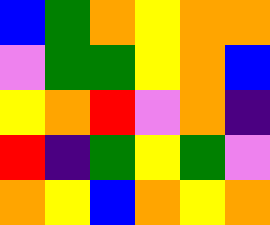[["blue", "green", "orange", "yellow", "orange", "orange"], ["violet", "green", "green", "yellow", "orange", "blue"], ["yellow", "orange", "red", "violet", "orange", "indigo"], ["red", "indigo", "green", "yellow", "green", "violet"], ["orange", "yellow", "blue", "orange", "yellow", "orange"]]